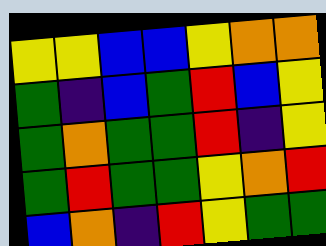[["yellow", "yellow", "blue", "blue", "yellow", "orange", "orange"], ["green", "indigo", "blue", "green", "red", "blue", "yellow"], ["green", "orange", "green", "green", "red", "indigo", "yellow"], ["green", "red", "green", "green", "yellow", "orange", "red"], ["blue", "orange", "indigo", "red", "yellow", "green", "green"]]